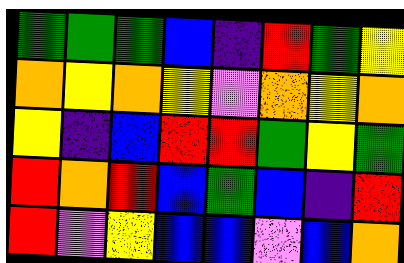[["green", "green", "green", "blue", "indigo", "red", "green", "yellow"], ["orange", "yellow", "orange", "yellow", "violet", "orange", "yellow", "orange"], ["yellow", "indigo", "blue", "red", "red", "green", "yellow", "green"], ["red", "orange", "red", "blue", "green", "blue", "indigo", "red"], ["red", "violet", "yellow", "blue", "blue", "violet", "blue", "orange"]]